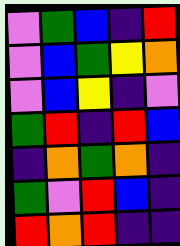[["violet", "green", "blue", "indigo", "red"], ["violet", "blue", "green", "yellow", "orange"], ["violet", "blue", "yellow", "indigo", "violet"], ["green", "red", "indigo", "red", "blue"], ["indigo", "orange", "green", "orange", "indigo"], ["green", "violet", "red", "blue", "indigo"], ["red", "orange", "red", "indigo", "indigo"]]